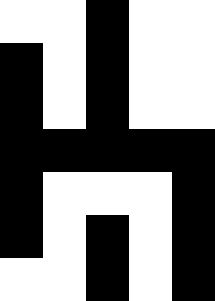[["white", "white", "black", "white", "white"], ["black", "white", "black", "white", "white"], ["black", "white", "black", "white", "white"], ["black", "black", "black", "black", "black"], ["black", "white", "white", "white", "black"], ["black", "white", "black", "white", "black"], ["white", "white", "black", "white", "black"]]